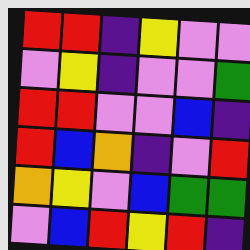[["red", "red", "indigo", "yellow", "violet", "violet"], ["violet", "yellow", "indigo", "violet", "violet", "green"], ["red", "red", "violet", "violet", "blue", "indigo"], ["red", "blue", "orange", "indigo", "violet", "red"], ["orange", "yellow", "violet", "blue", "green", "green"], ["violet", "blue", "red", "yellow", "red", "indigo"]]